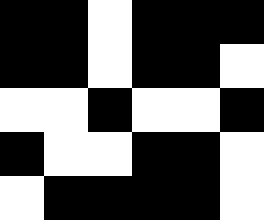[["black", "black", "white", "black", "black", "black"], ["black", "black", "white", "black", "black", "white"], ["white", "white", "black", "white", "white", "black"], ["black", "white", "white", "black", "black", "white"], ["white", "black", "black", "black", "black", "white"]]